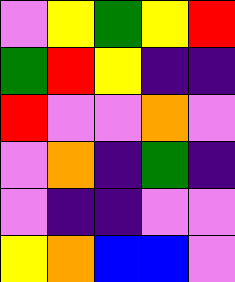[["violet", "yellow", "green", "yellow", "red"], ["green", "red", "yellow", "indigo", "indigo"], ["red", "violet", "violet", "orange", "violet"], ["violet", "orange", "indigo", "green", "indigo"], ["violet", "indigo", "indigo", "violet", "violet"], ["yellow", "orange", "blue", "blue", "violet"]]